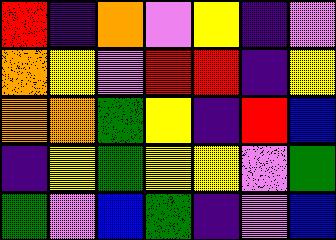[["red", "indigo", "orange", "violet", "yellow", "indigo", "violet"], ["orange", "yellow", "violet", "red", "red", "indigo", "yellow"], ["orange", "orange", "green", "yellow", "indigo", "red", "blue"], ["indigo", "yellow", "green", "yellow", "yellow", "violet", "green"], ["green", "violet", "blue", "green", "indigo", "violet", "blue"]]